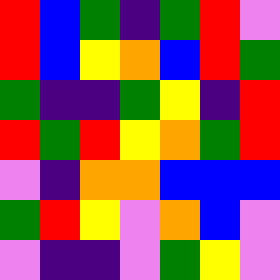[["red", "blue", "green", "indigo", "green", "red", "violet"], ["red", "blue", "yellow", "orange", "blue", "red", "green"], ["green", "indigo", "indigo", "green", "yellow", "indigo", "red"], ["red", "green", "red", "yellow", "orange", "green", "red"], ["violet", "indigo", "orange", "orange", "blue", "blue", "blue"], ["green", "red", "yellow", "violet", "orange", "blue", "violet"], ["violet", "indigo", "indigo", "violet", "green", "yellow", "violet"]]